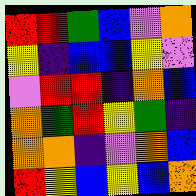[["red", "red", "green", "blue", "violet", "orange"], ["yellow", "indigo", "blue", "blue", "yellow", "violet"], ["violet", "red", "red", "indigo", "orange", "blue"], ["orange", "green", "red", "yellow", "green", "indigo"], ["orange", "orange", "indigo", "violet", "orange", "blue"], ["red", "yellow", "blue", "yellow", "blue", "orange"]]